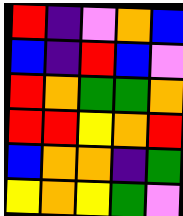[["red", "indigo", "violet", "orange", "blue"], ["blue", "indigo", "red", "blue", "violet"], ["red", "orange", "green", "green", "orange"], ["red", "red", "yellow", "orange", "red"], ["blue", "orange", "orange", "indigo", "green"], ["yellow", "orange", "yellow", "green", "violet"]]